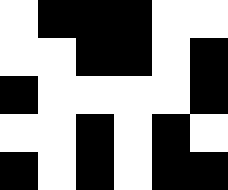[["white", "black", "black", "black", "white", "white"], ["white", "white", "black", "black", "white", "black"], ["black", "white", "white", "white", "white", "black"], ["white", "white", "black", "white", "black", "white"], ["black", "white", "black", "white", "black", "black"]]